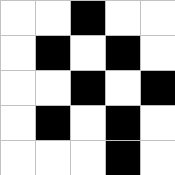[["white", "white", "black", "white", "white"], ["white", "black", "white", "black", "white"], ["white", "white", "black", "white", "black"], ["white", "black", "white", "black", "white"], ["white", "white", "white", "black", "white"]]